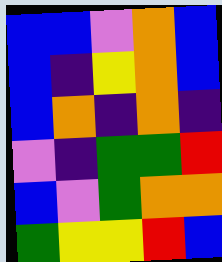[["blue", "blue", "violet", "orange", "blue"], ["blue", "indigo", "yellow", "orange", "blue"], ["blue", "orange", "indigo", "orange", "indigo"], ["violet", "indigo", "green", "green", "red"], ["blue", "violet", "green", "orange", "orange"], ["green", "yellow", "yellow", "red", "blue"]]